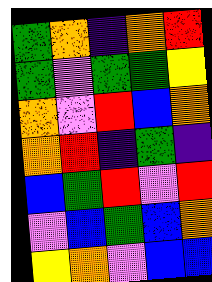[["green", "orange", "indigo", "orange", "red"], ["green", "violet", "green", "green", "yellow"], ["orange", "violet", "red", "blue", "orange"], ["orange", "red", "indigo", "green", "indigo"], ["blue", "green", "red", "violet", "red"], ["violet", "blue", "green", "blue", "orange"], ["yellow", "orange", "violet", "blue", "blue"]]